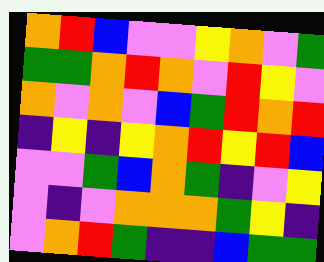[["orange", "red", "blue", "violet", "violet", "yellow", "orange", "violet", "green"], ["green", "green", "orange", "red", "orange", "violet", "red", "yellow", "violet"], ["orange", "violet", "orange", "violet", "blue", "green", "red", "orange", "red"], ["indigo", "yellow", "indigo", "yellow", "orange", "red", "yellow", "red", "blue"], ["violet", "violet", "green", "blue", "orange", "green", "indigo", "violet", "yellow"], ["violet", "indigo", "violet", "orange", "orange", "orange", "green", "yellow", "indigo"], ["violet", "orange", "red", "green", "indigo", "indigo", "blue", "green", "green"]]